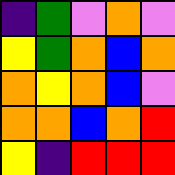[["indigo", "green", "violet", "orange", "violet"], ["yellow", "green", "orange", "blue", "orange"], ["orange", "yellow", "orange", "blue", "violet"], ["orange", "orange", "blue", "orange", "red"], ["yellow", "indigo", "red", "red", "red"]]